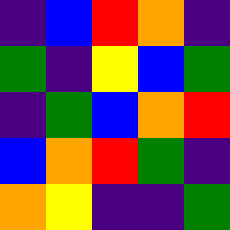[["indigo", "blue", "red", "orange", "indigo"], ["green", "indigo", "yellow", "blue", "green"], ["indigo", "green", "blue", "orange", "red"], ["blue", "orange", "red", "green", "indigo"], ["orange", "yellow", "indigo", "indigo", "green"]]